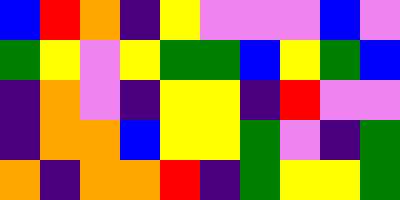[["blue", "red", "orange", "indigo", "yellow", "violet", "violet", "violet", "blue", "violet"], ["green", "yellow", "violet", "yellow", "green", "green", "blue", "yellow", "green", "blue"], ["indigo", "orange", "violet", "indigo", "yellow", "yellow", "indigo", "red", "violet", "violet"], ["indigo", "orange", "orange", "blue", "yellow", "yellow", "green", "violet", "indigo", "green"], ["orange", "indigo", "orange", "orange", "red", "indigo", "green", "yellow", "yellow", "green"]]